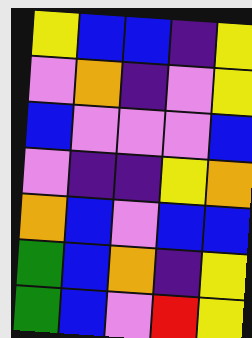[["yellow", "blue", "blue", "indigo", "yellow"], ["violet", "orange", "indigo", "violet", "yellow"], ["blue", "violet", "violet", "violet", "blue"], ["violet", "indigo", "indigo", "yellow", "orange"], ["orange", "blue", "violet", "blue", "blue"], ["green", "blue", "orange", "indigo", "yellow"], ["green", "blue", "violet", "red", "yellow"]]